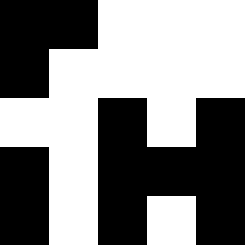[["black", "black", "white", "white", "white"], ["black", "white", "white", "white", "white"], ["white", "white", "black", "white", "black"], ["black", "white", "black", "black", "black"], ["black", "white", "black", "white", "black"]]